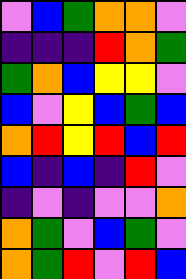[["violet", "blue", "green", "orange", "orange", "violet"], ["indigo", "indigo", "indigo", "red", "orange", "green"], ["green", "orange", "blue", "yellow", "yellow", "violet"], ["blue", "violet", "yellow", "blue", "green", "blue"], ["orange", "red", "yellow", "red", "blue", "red"], ["blue", "indigo", "blue", "indigo", "red", "violet"], ["indigo", "violet", "indigo", "violet", "violet", "orange"], ["orange", "green", "violet", "blue", "green", "violet"], ["orange", "green", "red", "violet", "red", "blue"]]